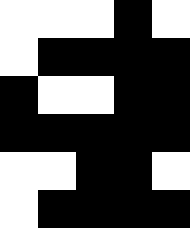[["white", "white", "white", "black", "white"], ["white", "black", "black", "black", "black"], ["black", "white", "white", "black", "black"], ["black", "black", "black", "black", "black"], ["white", "white", "black", "black", "white"], ["white", "black", "black", "black", "black"]]